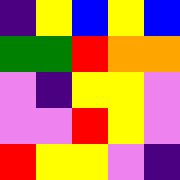[["indigo", "yellow", "blue", "yellow", "blue"], ["green", "green", "red", "orange", "orange"], ["violet", "indigo", "yellow", "yellow", "violet"], ["violet", "violet", "red", "yellow", "violet"], ["red", "yellow", "yellow", "violet", "indigo"]]